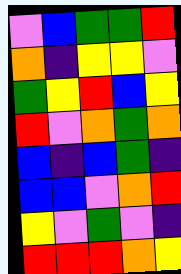[["violet", "blue", "green", "green", "red"], ["orange", "indigo", "yellow", "yellow", "violet"], ["green", "yellow", "red", "blue", "yellow"], ["red", "violet", "orange", "green", "orange"], ["blue", "indigo", "blue", "green", "indigo"], ["blue", "blue", "violet", "orange", "red"], ["yellow", "violet", "green", "violet", "indigo"], ["red", "red", "red", "orange", "yellow"]]